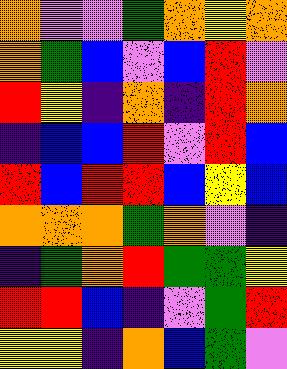[["orange", "violet", "violet", "green", "orange", "yellow", "orange"], ["orange", "green", "blue", "violet", "blue", "red", "violet"], ["red", "yellow", "indigo", "orange", "indigo", "red", "orange"], ["indigo", "blue", "blue", "red", "violet", "red", "blue"], ["red", "blue", "red", "red", "blue", "yellow", "blue"], ["orange", "orange", "orange", "green", "orange", "violet", "indigo"], ["indigo", "green", "orange", "red", "green", "green", "yellow"], ["red", "red", "blue", "indigo", "violet", "green", "red"], ["yellow", "yellow", "indigo", "orange", "blue", "green", "violet"]]